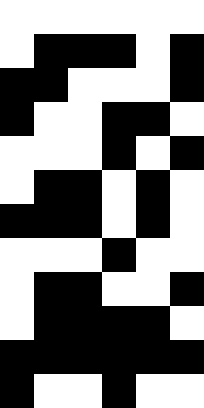[["white", "white", "white", "white", "white", "white"], ["white", "black", "black", "black", "white", "black"], ["black", "black", "white", "white", "white", "black"], ["black", "white", "white", "black", "black", "white"], ["white", "white", "white", "black", "white", "black"], ["white", "black", "black", "white", "black", "white"], ["black", "black", "black", "white", "black", "white"], ["white", "white", "white", "black", "white", "white"], ["white", "black", "black", "white", "white", "black"], ["white", "black", "black", "black", "black", "white"], ["black", "black", "black", "black", "black", "black"], ["black", "white", "white", "black", "white", "white"]]